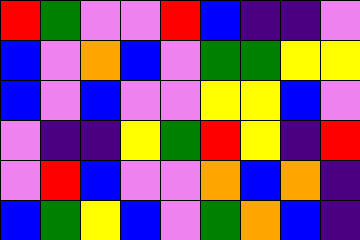[["red", "green", "violet", "violet", "red", "blue", "indigo", "indigo", "violet"], ["blue", "violet", "orange", "blue", "violet", "green", "green", "yellow", "yellow"], ["blue", "violet", "blue", "violet", "violet", "yellow", "yellow", "blue", "violet"], ["violet", "indigo", "indigo", "yellow", "green", "red", "yellow", "indigo", "red"], ["violet", "red", "blue", "violet", "violet", "orange", "blue", "orange", "indigo"], ["blue", "green", "yellow", "blue", "violet", "green", "orange", "blue", "indigo"]]